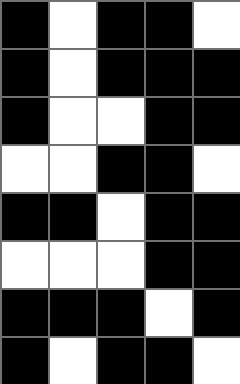[["black", "white", "black", "black", "white"], ["black", "white", "black", "black", "black"], ["black", "white", "white", "black", "black"], ["white", "white", "black", "black", "white"], ["black", "black", "white", "black", "black"], ["white", "white", "white", "black", "black"], ["black", "black", "black", "white", "black"], ["black", "white", "black", "black", "white"]]